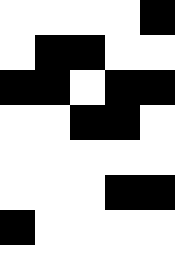[["white", "white", "white", "white", "black"], ["white", "black", "black", "white", "white"], ["black", "black", "white", "black", "black"], ["white", "white", "black", "black", "white"], ["white", "white", "white", "white", "white"], ["white", "white", "white", "black", "black"], ["black", "white", "white", "white", "white"], ["white", "white", "white", "white", "white"]]